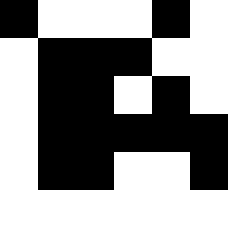[["black", "white", "white", "white", "black", "white"], ["white", "black", "black", "black", "white", "white"], ["white", "black", "black", "white", "black", "white"], ["white", "black", "black", "black", "black", "black"], ["white", "black", "black", "white", "white", "black"], ["white", "white", "white", "white", "white", "white"]]